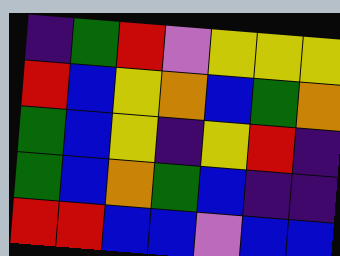[["indigo", "green", "red", "violet", "yellow", "yellow", "yellow"], ["red", "blue", "yellow", "orange", "blue", "green", "orange"], ["green", "blue", "yellow", "indigo", "yellow", "red", "indigo"], ["green", "blue", "orange", "green", "blue", "indigo", "indigo"], ["red", "red", "blue", "blue", "violet", "blue", "blue"]]